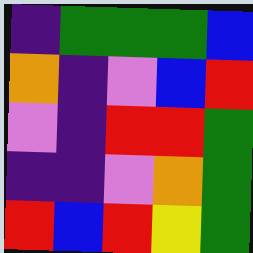[["indigo", "green", "green", "green", "blue"], ["orange", "indigo", "violet", "blue", "red"], ["violet", "indigo", "red", "red", "green"], ["indigo", "indigo", "violet", "orange", "green"], ["red", "blue", "red", "yellow", "green"]]